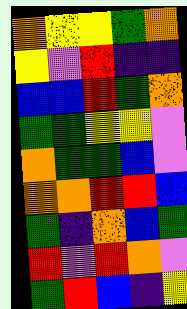[["orange", "yellow", "yellow", "green", "orange"], ["yellow", "violet", "red", "indigo", "indigo"], ["blue", "blue", "red", "green", "orange"], ["green", "green", "yellow", "yellow", "violet"], ["orange", "green", "green", "blue", "violet"], ["orange", "orange", "red", "red", "blue"], ["green", "indigo", "orange", "blue", "green"], ["red", "violet", "red", "orange", "violet"], ["green", "red", "blue", "indigo", "yellow"]]